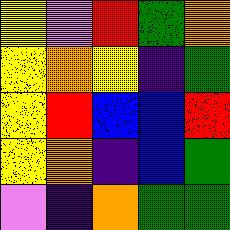[["yellow", "violet", "red", "green", "orange"], ["yellow", "orange", "yellow", "indigo", "green"], ["yellow", "red", "blue", "blue", "red"], ["yellow", "orange", "indigo", "blue", "green"], ["violet", "indigo", "orange", "green", "green"]]